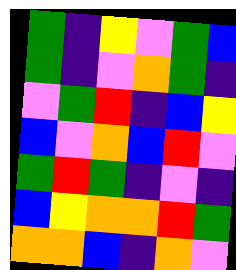[["green", "indigo", "yellow", "violet", "green", "blue"], ["green", "indigo", "violet", "orange", "green", "indigo"], ["violet", "green", "red", "indigo", "blue", "yellow"], ["blue", "violet", "orange", "blue", "red", "violet"], ["green", "red", "green", "indigo", "violet", "indigo"], ["blue", "yellow", "orange", "orange", "red", "green"], ["orange", "orange", "blue", "indigo", "orange", "violet"]]